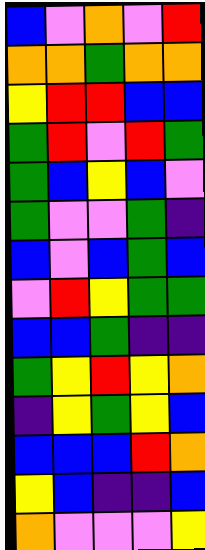[["blue", "violet", "orange", "violet", "red"], ["orange", "orange", "green", "orange", "orange"], ["yellow", "red", "red", "blue", "blue"], ["green", "red", "violet", "red", "green"], ["green", "blue", "yellow", "blue", "violet"], ["green", "violet", "violet", "green", "indigo"], ["blue", "violet", "blue", "green", "blue"], ["violet", "red", "yellow", "green", "green"], ["blue", "blue", "green", "indigo", "indigo"], ["green", "yellow", "red", "yellow", "orange"], ["indigo", "yellow", "green", "yellow", "blue"], ["blue", "blue", "blue", "red", "orange"], ["yellow", "blue", "indigo", "indigo", "blue"], ["orange", "violet", "violet", "violet", "yellow"]]